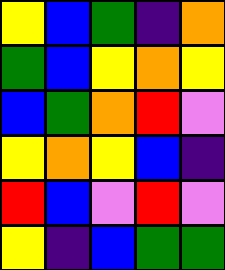[["yellow", "blue", "green", "indigo", "orange"], ["green", "blue", "yellow", "orange", "yellow"], ["blue", "green", "orange", "red", "violet"], ["yellow", "orange", "yellow", "blue", "indigo"], ["red", "blue", "violet", "red", "violet"], ["yellow", "indigo", "blue", "green", "green"]]